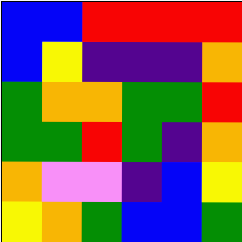[["blue", "blue", "red", "red", "red", "red"], ["blue", "yellow", "indigo", "indigo", "indigo", "orange"], ["green", "orange", "orange", "green", "green", "red"], ["green", "green", "red", "green", "indigo", "orange"], ["orange", "violet", "violet", "indigo", "blue", "yellow"], ["yellow", "orange", "green", "blue", "blue", "green"]]